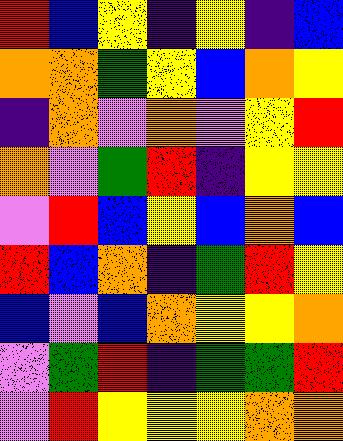[["red", "blue", "yellow", "indigo", "yellow", "indigo", "blue"], ["orange", "orange", "green", "yellow", "blue", "orange", "yellow"], ["indigo", "orange", "violet", "orange", "violet", "yellow", "red"], ["orange", "violet", "green", "red", "indigo", "yellow", "yellow"], ["violet", "red", "blue", "yellow", "blue", "orange", "blue"], ["red", "blue", "orange", "indigo", "green", "red", "yellow"], ["blue", "violet", "blue", "orange", "yellow", "yellow", "orange"], ["violet", "green", "red", "indigo", "green", "green", "red"], ["violet", "red", "yellow", "yellow", "yellow", "orange", "orange"]]